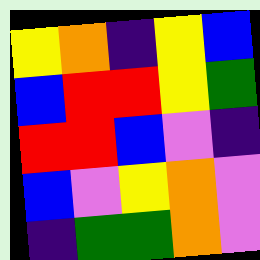[["yellow", "orange", "indigo", "yellow", "blue"], ["blue", "red", "red", "yellow", "green"], ["red", "red", "blue", "violet", "indigo"], ["blue", "violet", "yellow", "orange", "violet"], ["indigo", "green", "green", "orange", "violet"]]